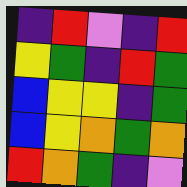[["indigo", "red", "violet", "indigo", "red"], ["yellow", "green", "indigo", "red", "green"], ["blue", "yellow", "yellow", "indigo", "green"], ["blue", "yellow", "orange", "green", "orange"], ["red", "orange", "green", "indigo", "violet"]]